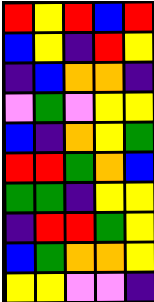[["red", "yellow", "red", "blue", "red"], ["blue", "yellow", "indigo", "red", "yellow"], ["indigo", "blue", "orange", "orange", "indigo"], ["violet", "green", "violet", "yellow", "yellow"], ["blue", "indigo", "orange", "yellow", "green"], ["red", "red", "green", "orange", "blue"], ["green", "green", "indigo", "yellow", "yellow"], ["indigo", "red", "red", "green", "yellow"], ["blue", "green", "orange", "orange", "yellow"], ["yellow", "yellow", "violet", "violet", "indigo"]]